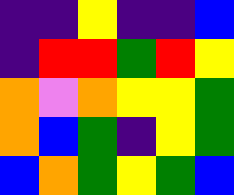[["indigo", "indigo", "yellow", "indigo", "indigo", "blue"], ["indigo", "red", "red", "green", "red", "yellow"], ["orange", "violet", "orange", "yellow", "yellow", "green"], ["orange", "blue", "green", "indigo", "yellow", "green"], ["blue", "orange", "green", "yellow", "green", "blue"]]